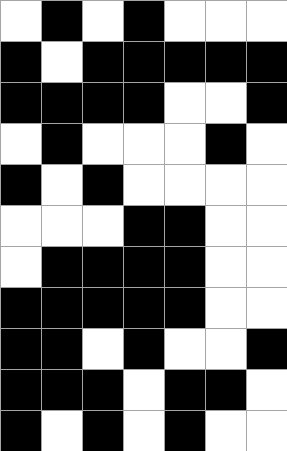[["white", "black", "white", "black", "white", "white", "white"], ["black", "white", "black", "black", "black", "black", "black"], ["black", "black", "black", "black", "white", "white", "black"], ["white", "black", "white", "white", "white", "black", "white"], ["black", "white", "black", "white", "white", "white", "white"], ["white", "white", "white", "black", "black", "white", "white"], ["white", "black", "black", "black", "black", "white", "white"], ["black", "black", "black", "black", "black", "white", "white"], ["black", "black", "white", "black", "white", "white", "black"], ["black", "black", "black", "white", "black", "black", "white"], ["black", "white", "black", "white", "black", "white", "white"]]